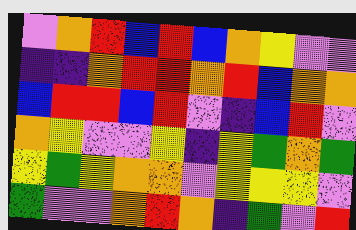[["violet", "orange", "red", "blue", "red", "blue", "orange", "yellow", "violet", "violet"], ["indigo", "indigo", "orange", "red", "red", "orange", "red", "blue", "orange", "orange"], ["blue", "red", "red", "blue", "red", "violet", "indigo", "blue", "red", "violet"], ["orange", "yellow", "violet", "violet", "yellow", "indigo", "yellow", "green", "orange", "green"], ["yellow", "green", "yellow", "orange", "orange", "violet", "yellow", "yellow", "yellow", "violet"], ["green", "violet", "violet", "orange", "red", "orange", "indigo", "green", "violet", "red"]]